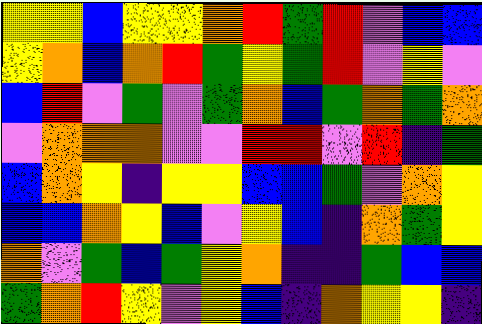[["yellow", "yellow", "blue", "yellow", "yellow", "orange", "red", "green", "red", "violet", "blue", "blue"], ["yellow", "orange", "blue", "orange", "red", "green", "yellow", "green", "red", "violet", "yellow", "violet"], ["blue", "red", "violet", "green", "violet", "green", "orange", "blue", "green", "orange", "green", "orange"], ["violet", "orange", "orange", "orange", "violet", "violet", "red", "red", "violet", "red", "indigo", "green"], ["blue", "orange", "yellow", "indigo", "yellow", "yellow", "blue", "blue", "green", "violet", "orange", "yellow"], ["blue", "blue", "orange", "yellow", "blue", "violet", "yellow", "blue", "indigo", "orange", "green", "yellow"], ["orange", "violet", "green", "blue", "green", "yellow", "orange", "indigo", "indigo", "green", "blue", "blue"], ["green", "orange", "red", "yellow", "violet", "yellow", "blue", "indigo", "orange", "yellow", "yellow", "indigo"]]